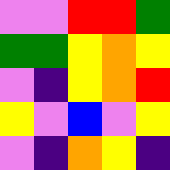[["violet", "violet", "red", "red", "green"], ["green", "green", "yellow", "orange", "yellow"], ["violet", "indigo", "yellow", "orange", "red"], ["yellow", "violet", "blue", "violet", "yellow"], ["violet", "indigo", "orange", "yellow", "indigo"]]